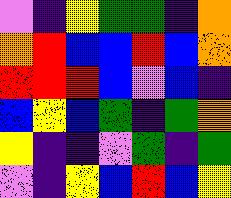[["violet", "indigo", "yellow", "green", "green", "indigo", "orange"], ["orange", "red", "blue", "blue", "red", "blue", "orange"], ["red", "red", "red", "blue", "violet", "blue", "indigo"], ["blue", "yellow", "blue", "green", "indigo", "green", "orange"], ["yellow", "indigo", "indigo", "violet", "green", "indigo", "green"], ["violet", "indigo", "yellow", "blue", "red", "blue", "yellow"]]